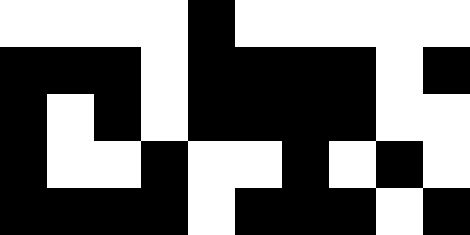[["white", "white", "white", "white", "black", "white", "white", "white", "white", "white"], ["black", "black", "black", "white", "black", "black", "black", "black", "white", "black"], ["black", "white", "black", "white", "black", "black", "black", "black", "white", "white"], ["black", "white", "white", "black", "white", "white", "black", "white", "black", "white"], ["black", "black", "black", "black", "white", "black", "black", "black", "white", "black"]]